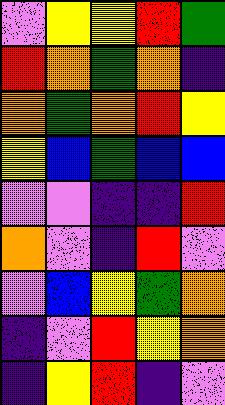[["violet", "yellow", "yellow", "red", "green"], ["red", "orange", "green", "orange", "indigo"], ["orange", "green", "orange", "red", "yellow"], ["yellow", "blue", "green", "blue", "blue"], ["violet", "violet", "indigo", "indigo", "red"], ["orange", "violet", "indigo", "red", "violet"], ["violet", "blue", "yellow", "green", "orange"], ["indigo", "violet", "red", "yellow", "orange"], ["indigo", "yellow", "red", "indigo", "violet"]]